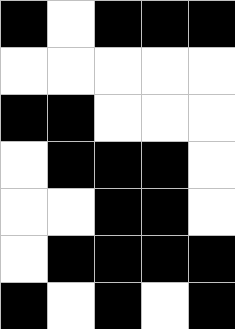[["black", "white", "black", "black", "black"], ["white", "white", "white", "white", "white"], ["black", "black", "white", "white", "white"], ["white", "black", "black", "black", "white"], ["white", "white", "black", "black", "white"], ["white", "black", "black", "black", "black"], ["black", "white", "black", "white", "black"]]